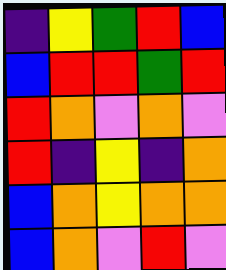[["indigo", "yellow", "green", "red", "blue"], ["blue", "red", "red", "green", "red"], ["red", "orange", "violet", "orange", "violet"], ["red", "indigo", "yellow", "indigo", "orange"], ["blue", "orange", "yellow", "orange", "orange"], ["blue", "orange", "violet", "red", "violet"]]